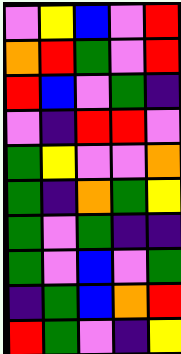[["violet", "yellow", "blue", "violet", "red"], ["orange", "red", "green", "violet", "red"], ["red", "blue", "violet", "green", "indigo"], ["violet", "indigo", "red", "red", "violet"], ["green", "yellow", "violet", "violet", "orange"], ["green", "indigo", "orange", "green", "yellow"], ["green", "violet", "green", "indigo", "indigo"], ["green", "violet", "blue", "violet", "green"], ["indigo", "green", "blue", "orange", "red"], ["red", "green", "violet", "indigo", "yellow"]]